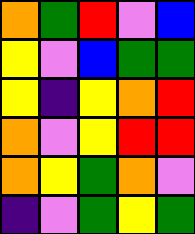[["orange", "green", "red", "violet", "blue"], ["yellow", "violet", "blue", "green", "green"], ["yellow", "indigo", "yellow", "orange", "red"], ["orange", "violet", "yellow", "red", "red"], ["orange", "yellow", "green", "orange", "violet"], ["indigo", "violet", "green", "yellow", "green"]]